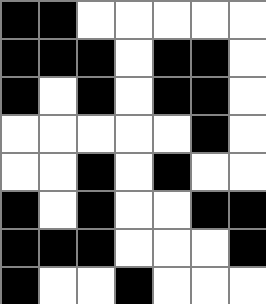[["black", "black", "white", "white", "white", "white", "white"], ["black", "black", "black", "white", "black", "black", "white"], ["black", "white", "black", "white", "black", "black", "white"], ["white", "white", "white", "white", "white", "black", "white"], ["white", "white", "black", "white", "black", "white", "white"], ["black", "white", "black", "white", "white", "black", "black"], ["black", "black", "black", "white", "white", "white", "black"], ["black", "white", "white", "black", "white", "white", "white"]]